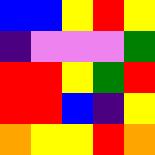[["blue", "blue", "yellow", "red", "yellow"], ["indigo", "violet", "violet", "violet", "green"], ["red", "red", "yellow", "green", "red"], ["red", "red", "blue", "indigo", "yellow"], ["orange", "yellow", "yellow", "red", "orange"]]